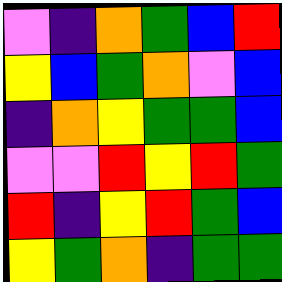[["violet", "indigo", "orange", "green", "blue", "red"], ["yellow", "blue", "green", "orange", "violet", "blue"], ["indigo", "orange", "yellow", "green", "green", "blue"], ["violet", "violet", "red", "yellow", "red", "green"], ["red", "indigo", "yellow", "red", "green", "blue"], ["yellow", "green", "orange", "indigo", "green", "green"]]